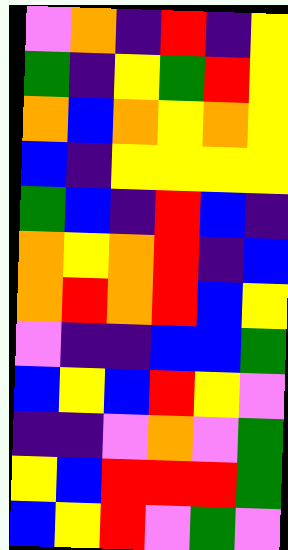[["violet", "orange", "indigo", "red", "indigo", "yellow"], ["green", "indigo", "yellow", "green", "red", "yellow"], ["orange", "blue", "orange", "yellow", "orange", "yellow"], ["blue", "indigo", "yellow", "yellow", "yellow", "yellow"], ["green", "blue", "indigo", "red", "blue", "indigo"], ["orange", "yellow", "orange", "red", "indigo", "blue"], ["orange", "red", "orange", "red", "blue", "yellow"], ["violet", "indigo", "indigo", "blue", "blue", "green"], ["blue", "yellow", "blue", "red", "yellow", "violet"], ["indigo", "indigo", "violet", "orange", "violet", "green"], ["yellow", "blue", "red", "red", "red", "green"], ["blue", "yellow", "red", "violet", "green", "violet"]]